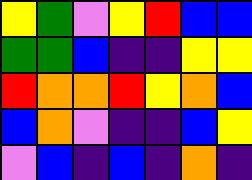[["yellow", "green", "violet", "yellow", "red", "blue", "blue"], ["green", "green", "blue", "indigo", "indigo", "yellow", "yellow"], ["red", "orange", "orange", "red", "yellow", "orange", "blue"], ["blue", "orange", "violet", "indigo", "indigo", "blue", "yellow"], ["violet", "blue", "indigo", "blue", "indigo", "orange", "indigo"]]